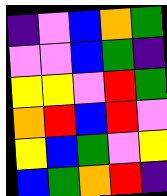[["indigo", "violet", "blue", "orange", "green"], ["violet", "violet", "blue", "green", "indigo"], ["yellow", "yellow", "violet", "red", "green"], ["orange", "red", "blue", "red", "violet"], ["yellow", "blue", "green", "violet", "yellow"], ["blue", "green", "orange", "red", "indigo"]]